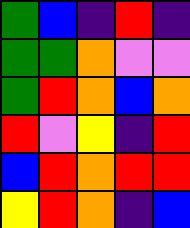[["green", "blue", "indigo", "red", "indigo"], ["green", "green", "orange", "violet", "violet"], ["green", "red", "orange", "blue", "orange"], ["red", "violet", "yellow", "indigo", "red"], ["blue", "red", "orange", "red", "red"], ["yellow", "red", "orange", "indigo", "blue"]]